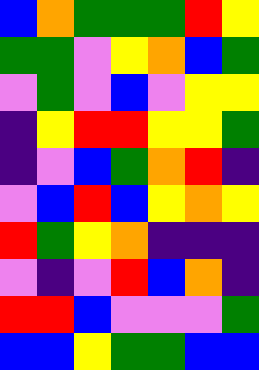[["blue", "orange", "green", "green", "green", "red", "yellow"], ["green", "green", "violet", "yellow", "orange", "blue", "green"], ["violet", "green", "violet", "blue", "violet", "yellow", "yellow"], ["indigo", "yellow", "red", "red", "yellow", "yellow", "green"], ["indigo", "violet", "blue", "green", "orange", "red", "indigo"], ["violet", "blue", "red", "blue", "yellow", "orange", "yellow"], ["red", "green", "yellow", "orange", "indigo", "indigo", "indigo"], ["violet", "indigo", "violet", "red", "blue", "orange", "indigo"], ["red", "red", "blue", "violet", "violet", "violet", "green"], ["blue", "blue", "yellow", "green", "green", "blue", "blue"]]